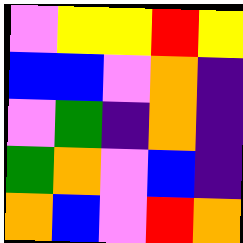[["violet", "yellow", "yellow", "red", "yellow"], ["blue", "blue", "violet", "orange", "indigo"], ["violet", "green", "indigo", "orange", "indigo"], ["green", "orange", "violet", "blue", "indigo"], ["orange", "blue", "violet", "red", "orange"]]